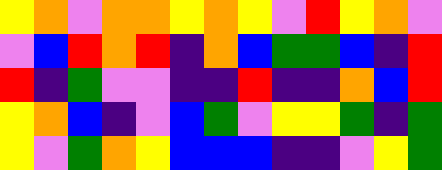[["yellow", "orange", "violet", "orange", "orange", "yellow", "orange", "yellow", "violet", "red", "yellow", "orange", "violet"], ["violet", "blue", "red", "orange", "red", "indigo", "orange", "blue", "green", "green", "blue", "indigo", "red"], ["red", "indigo", "green", "violet", "violet", "indigo", "indigo", "red", "indigo", "indigo", "orange", "blue", "red"], ["yellow", "orange", "blue", "indigo", "violet", "blue", "green", "violet", "yellow", "yellow", "green", "indigo", "green"], ["yellow", "violet", "green", "orange", "yellow", "blue", "blue", "blue", "indigo", "indigo", "violet", "yellow", "green"]]